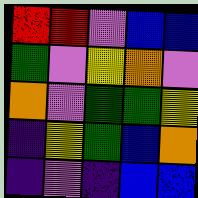[["red", "red", "violet", "blue", "blue"], ["green", "violet", "yellow", "orange", "violet"], ["orange", "violet", "green", "green", "yellow"], ["indigo", "yellow", "green", "blue", "orange"], ["indigo", "violet", "indigo", "blue", "blue"]]